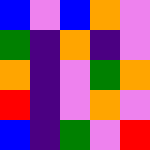[["blue", "violet", "blue", "orange", "violet"], ["green", "indigo", "orange", "indigo", "violet"], ["orange", "indigo", "violet", "green", "orange"], ["red", "indigo", "violet", "orange", "violet"], ["blue", "indigo", "green", "violet", "red"]]